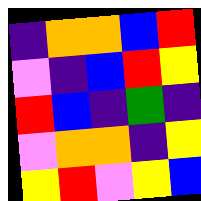[["indigo", "orange", "orange", "blue", "red"], ["violet", "indigo", "blue", "red", "yellow"], ["red", "blue", "indigo", "green", "indigo"], ["violet", "orange", "orange", "indigo", "yellow"], ["yellow", "red", "violet", "yellow", "blue"]]